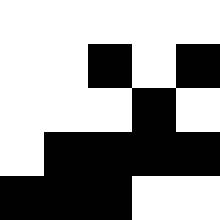[["white", "white", "white", "white", "white"], ["white", "white", "black", "white", "black"], ["white", "white", "white", "black", "white"], ["white", "black", "black", "black", "black"], ["black", "black", "black", "white", "white"]]